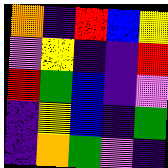[["orange", "indigo", "red", "blue", "yellow"], ["violet", "yellow", "indigo", "indigo", "red"], ["red", "green", "blue", "indigo", "violet"], ["indigo", "yellow", "blue", "indigo", "green"], ["indigo", "orange", "green", "violet", "indigo"]]